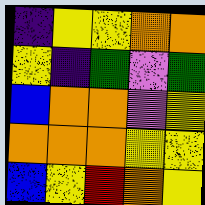[["indigo", "yellow", "yellow", "orange", "orange"], ["yellow", "indigo", "green", "violet", "green"], ["blue", "orange", "orange", "violet", "yellow"], ["orange", "orange", "orange", "yellow", "yellow"], ["blue", "yellow", "red", "orange", "yellow"]]